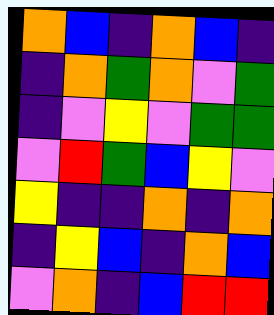[["orange", "blue", "indigo", "orange", "blue", "indigo"], ["indigo", "orange", "green", "orange", "violet", "green"], ["indigo", "violet", "yellow", "violet", "green", "green"], ["violet", "red", "green", "blue", "yellow", "violet"], ["yellow", "indigo", "indigo", "orange", "indigo", "orange"], ["indigo", "yellow", "blue", "indigo", "orange", "blue"], ["violet", "orange", "indigo", "blue", "red", "red"]]